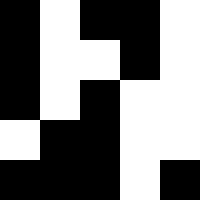[["black", "white", "black", "black", "white"], ["black", "white", "white", "black", "white"], ["black", "white", "black", "white", "white"], ["white", "black", "black", "white", "white"], ["black", "black", "black", "white", "black"]]